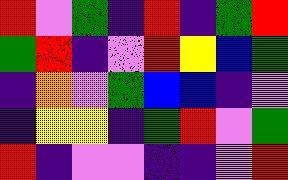[["red", "violet", "green", "indigo", "red", "indigo", "green", "red"], ["green", "red", "indigo", "violet", "red", "yellow", "blue", "green"], ["indigo", "orange", "violet", "green", "blue", "blue", "indigo", "violet"], ["indigo", "yellow", "yellow", "indigo", "green", "red", "violet", "green"], ["red", "indigo", "violet", "violet", "indigo", "indigo", "violet", "red"]]